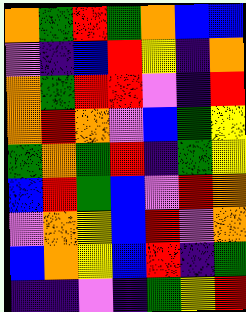[["orange", "green", "red", "green", "orange", "blue", "blue"], ["violet", "indigo", "blue", "red", "yellow", "indigo", "orange"], ["orange", "green", "red", "red", "violet", "indigo", "red"], ["orange", "red", "orange", "violet", "blue", "green", "yellow"], ["green", "orange", "green", "red", "indigo", "green", "yellow"], ["blue", "red", "green", "blue", "violet", "red", "orange"], ["violet", "orange", "yellow", "blue", "red", "violet", "orange"], ["blue", "orange", "yellow", "blue", "red", "indigo", "green"], ["indigo", "indigo", "violet", "indigo", "green", "yellow", "red"]]